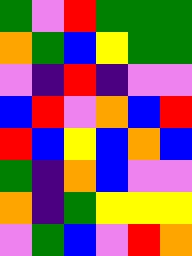[["green", "violet", "red", "green", "green", "green"], ["orange", "green", "blue", "yellow", "green", "green"], ["violet", "indigo", "red", "indigo", "violet", "violet"], ["blue", "red", "violet", "orange", "blue", "red"], ["red", "blue", "yellow", "blue", "orange", "blue"], ["green", "indigo", "orange", "blue", "violet", "violet"], ["orange", "indigo", "green", "yellow", "yellow", "yellow"], ["violet", "green", "blue", "violet", "red", "orange"]]